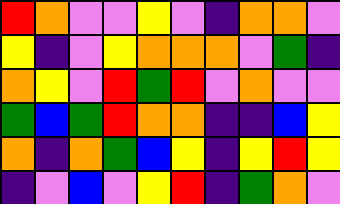[["red", "orange", "violet", "violet", "yellow", "violet", "indigo", "orange", "orange", "violet"], ["yellow", "indigo", "violet", "yellow", "orange", "orange", "orange", "violet", "green", "indigo"], ["orange", "yellow", "violet", "red", "green", "red", "violet", "orange", "violet", "violet"], ["green", "blue", "green", "red", "orange", "orange", "indigo", "indigo", "blue", "yellow"], ["orange", "indigo", "orange", "green", "blue", "yellow", "indigo", "yellow", "red", "yellow"], ["indigo", "violet", "blue", "violet", "yellow", "red", "indigo", "green", "orange", "violet"]]